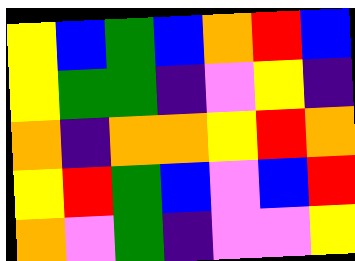[["yellow", "blue", "green", "blue", "orange", "red", "blue"], ["yellow", "green", "green", "indigo", "violet", "yellow", "indigo"], ["orange", "indigo", "orange", "orange", "yellow", "red", "orange"], ["yellow", "red", "green", "blue", "violet", "blue", "red"], ["orange", "violet", "green", "indigo", "violet", "violet", "yellow"]]